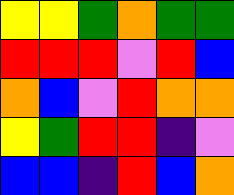[["yellow", "yellow", "green", "orange", "green", "green"], ["red", "red", "red", "violet", "red", "blue"], ["orange", "blue", "violet", "red", "orange", "orange"], ["yellow", "green", "red", "red", "indigo", "violet"], ["blue", "blue", "indigo", "red", "blue", "orange"]]